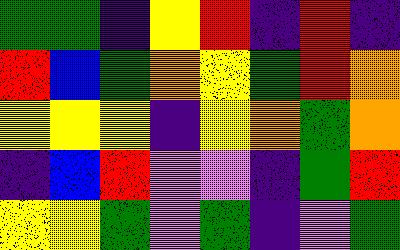[["green", "green", "indigo", "yellow", "red", "indigo", "red", "indigo"], ["red", "blue", "green", "orange", "yellow", "green", "red", "orange"], ["yellow", "yellow", "yellow", "indigo", "yellow", "orange", "green", "orange"], ["indigo", "blue", "red", "violet", "violet", "indigo", "green", "red"], ["yellow", "yellow", "green", "violet", "green", "indigo", "violet", "green"]]